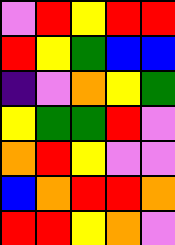[["violet", "red", "yellow", "red", "red"], ["red", "yellow", "green", "blue", "blue"], ["indigo", "violet", "orange", "yellow", "green"], ["yellow", "green", "green", "red", "violet"], ["orange", "red", "yellow", "violet", "violet"], ["blue", "orange", "red", "red", "orange"], ["red", "red", "yellow", "orange", "violet"]]